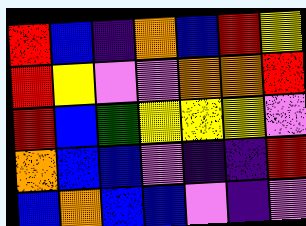[["red", "blue", "indigo", "orange", "blue", "red", "yellow"], ["red", "yellow", "violet", "violet", "orange", "orange", "red"], ["red", "blue", "green", "yellow", "yellow", "yellow", "violet"], ["orange", "blue", "blue", "violet", "indigo", "indigo", "red"], ["blue", "orange", "blue", "blue", "violet", "indigo", "violet"]]